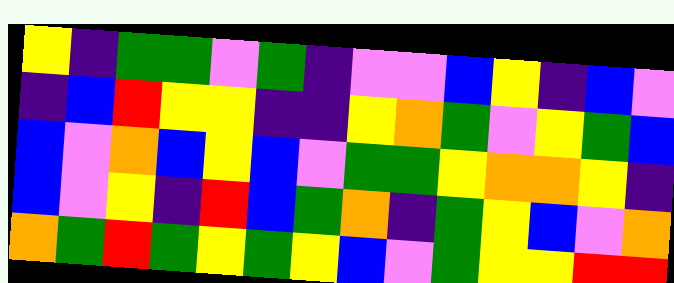[["yellow", "indigo", "green", "green", "violet", "green", "indigo", "violet", "violet", "blue", "yellow", "indigo", "blue", "violet"], ["indigo", "blue", "red", "yellow", "yellow", "indigo", "indigo", "yellow", "orange", "green", "violet", "yellow", "green", "blue"], ["blue", "violet", "orange", "blue", "yellow", "blue", "violet", "green", "green", "yellow", "orange", "orange", "yellow", "indigo"], ["blue", "violet", "yellow", "indigo", "red", "blue", "green", "orange", "indigo", "green", "yellow", "blue", "violet", "orange"], ["orange", "green", "red", "green", "yellow", "green", "yellow", "blue", "violet", "green", "yellow", "yellow", "red", "red"]]